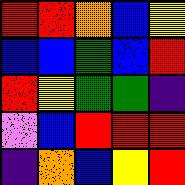[["red", "red", "orange", "blue", "yellow"], ["blue", "blue", "green", "blue", "red"], ["red", "yellow", "green", "green", "indigo"], ["violet", "blue", "red", "red", "red"], ["indigo", "orange", "blue", "yellow", "red"]]